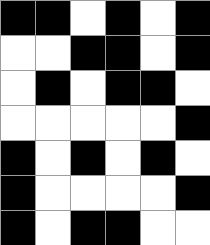[["black", "black", "white", "black", "white", "black"], ["white", "white", "black", "black", "white", "black"], ["white", "black", "white", "black", "black", "white"], ["white", "white", "white", "white", "white", "black"], ["black", "white", "black", "white", "black", "white"], ["black", "white", "white", "white", "white", "black"], ["black", "white", "black", "black", "white", "white"]]